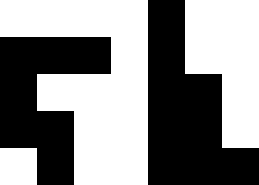[["white", "white", "white", "white", "black", "white", "white"], ["black", "black", "black", "white", "black", "white", "white"], ["black", "white", "white", "white", "black", "black", "white"], ["black", "black", "white", "white", "black", "black", "white"], ["white", "black", "white", "white", "black", "black", "black"]]